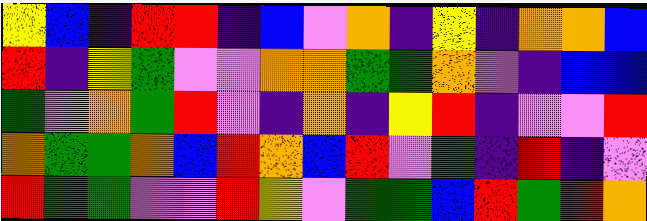[["yellow", "blue", "indigo", "red", "red", "indigo", "blue", "violet", "orange", "indigo", "yellow", "indigo", "orange", "orange", "blue"], ["red", "indigo", "yellow", "green", "violet", "violet", "orange", "orange", "green", "green", "orange", "violet", "indigo", "blue", "blue"], ["green", "violet", "orange", "green", "red", "violet", "indigo", "orange", "indigo", "yellow", "red", "indigo", "violet", "violet", "red"], ["orange", "green", "green", "orange", "blue", "red", "orange", "blue", "red", "violet", "green", "indigo", "red", "indigo", "violet"], ["red", "green", "green", "violet", "violet", "red", "yellow", "violet", "green", "green", "blue", "red", "green", "red", "orange"]]